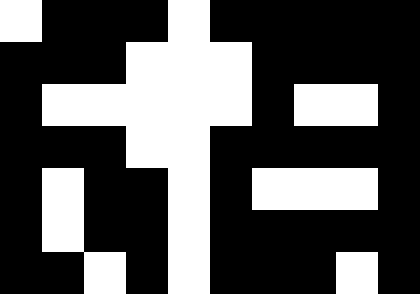[["white", "black", "black", "black", "white", "black", "black", "black", "black", "black"], ["black", "black", "black", "white", "white", "white", "black", "black", "black", "black"], ["black", "white", "white", "white", "white", "white", "black", "white", "white", "black"], ["black", "black", "black", "white", "white", "black", "black", "black", "black", "black"], ["black", "white", "black", "black", "white", "black", "white", "white", "white", "black"], ["black", "white", "black", "black", "white", "black", "black", "black", "black", "black"], ["black", "black", "white", "black", "white", "black", "black", "black", "white", "black"]]